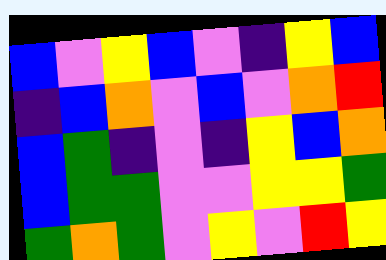[["blue", "violet", "yellow", "blue", "violet", "indigo", "yellow", "blue"], ["indigo", "blue", "orange", "violet", "blue", "violet", "orange", "red"], ["blue", "green", "indigo", "violet", "indigo", "yellow", "blue", "orange"], ["blue", "green", "green", "violet", "violet", "yellow", "yellow", "green"], ["green", "orange", "green", "violet", "yellow", "violet", "red", "yellow"]]